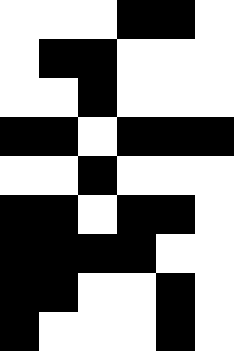[["white", "white", "white", "black", "black", "white"], ["white", "black", "black", "white", "white", "white"], ["white", "white", "black", "white", "white", "white"], ["black", "black", "white", "black", "black", "black"], ["white", "white", "black", "white", "white", "white"], ["black", "black", "white", "black", "black", "white"], ["black", "black", "black", "black", "white", "white"], ["black", "black", "white", "white", "black", "white"], ["black", "white", "white", "white", "black", "white"]]